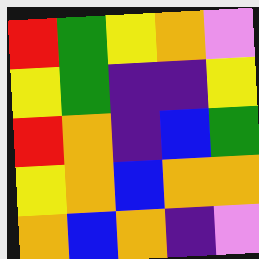[["red", "green", "yellow", "orange", "violet"], ["yellow", "green", "indigo", "indigo", "yellow"], ["red", "orange", "indigo", "blue", "green"], ["yellow", "orange", "blue", "orange", "orange"], ["orange", "blue", "orange", "indigo", "violet"]]